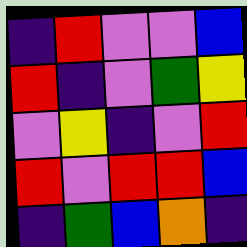[["indigo", "red", "violet", "violet", "blue"], ["red", "indigo", "violet", "green", "yellow"], ["violet", "yellow", "indigo", "violet", "red"], ["red", "violet", "red", "red", "blue"], ["indigo", "green", "blue", "orange", "indigo"]]